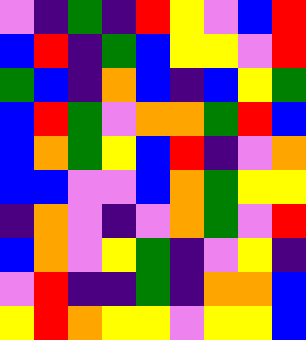[["violet", "indigo", "green", "indigo", "red", "yellow", "violet", "blue", "red"], ["blue", "red", "indigo", "green", "blue", "yellow", "yellow", "violet", "red"], ["green", "blue", "indigo", "orange", "blue", "indigo", "blue", "yellow", "green"], ["blue", "red", "green", "violet", "orange", "orange", "green", "red", "blue"], ["blue", "orange", "green", "yellow", "blue", "red", "indigo", "violet", "orange"], ["blue", "blue", "violet", "violet", "blue", "orange", "green", "yellow", "yellow"], ["indigo", "orange", "violet", "indigo", "violet", "orange", "green", "violet", "red"], ["blue", "orange", "violet", "yellow", "green", "indigo", "violet", "yellow", "indigo"], ["violet", "red", "indigo", "indigo", "green", "indigo", "orange", "orange", "blue"], ["yellow", "red", "orange", "yellow", "yellow", "violet", "yellow", "yellow", "blue"]]